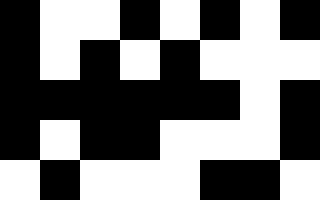[["black", "white", "white", "black", "white", "black", "white", "black"], ["black", "white", "black", "white", "black", "white", "white", "white"], ["black", "black", "black", "black", "black", "black", "white", "black"], ["black", "white", "black", "black", "white", "white", "white", "black"], ["white", "black", "white", "white", "white", "black", "black", "white"]]